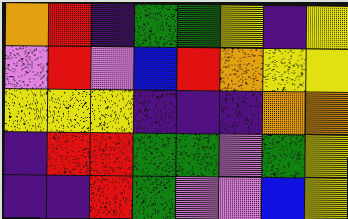[["orange", "red", "indigo", "green", "green", "yellow", "indigo", "yellow"], ["violet", "red", "violet", "blue", "red", "orange", "yellow", "yellow"], ["yellow", "yellow", "yellow", "indigo", "indigo", "indigo", "orange", "orange"], ["indigo", "red", "red", "green", "green", "violet", "green", "yellow"], ["indigo", "indigo", "red", "green", "violet", "violet", "blue", "yellow"]]